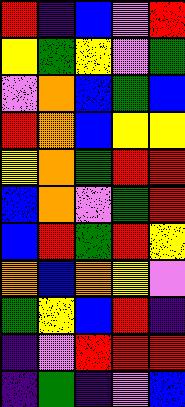[["red", "indigo", "blue", "violet", "red"], ["yellow", "green", "yellow", "violet", "green"], ["violet", "orange", "blue", "green", "blue"], ["red", "orange", "blue", "yellow", "yellow"], ["yellow", "orange", "green", "red", "red"], ["blue", "orange", "violet", "green", "red"], ["blue", "red", "green", "red", "yellow"], ["orange", "blue", "orange", "yellow", "violet"], ["green", "yellow", "blue", "red", "indigo"], ["indigo", "violet", "red", "red", "red"], ["indigo", "green", "indigo", "violet", "blue"]]